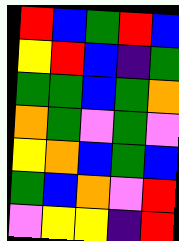[["red", "blue", "green", "red", "blue"], ["yellow", "red", "blue", "indigo", "green"], ["green", "green", "blue", "green", "orange"], ["orange", "green", "violet", "green", "violet"], ["yellow", "orange", "blue", "green", "blue"], ["green", "blue", "orange", "violet", "red"], ["violet", "yellow", "yellow", "indigo", "red"]]